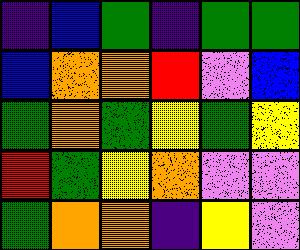[["indigo", "blue", "green", "indigo", "green", "green"], ["blue", "orange", "orange", "red", "violet", "blue"], ["green", "orange", "green", "yellow", "green", "yellow"], ["red", "green", "yellow", "orange", "violet", "violet"], ["green", "orange", "orange", "indigo", "yellow", "violet"]]